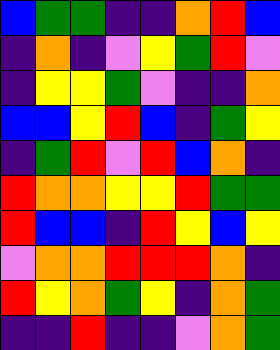[["blue", "green", "green", "indigo", "indigo", "orange", "red", "blue"], ["indigo", "orange", "indigo", "violet", "yellow", "green", "red", "violet"], ["indigo", "yellow", "yellow", "green", "violet", "indigo", "indigo", "orange"], ["blue", "blue", "yellow", "red", "blue", "indigo", "green", "yellow"], ["indigo", "green", "red", "violet", "red", "blue", "orange", "indigo"], ["red", "orange", "orange", "yellow", "yellow", "red", "green", "green"], ["red", "blue", "blue", "indigo", "red", "yellow", "blue", "yellow"], ["violet", "orange", "orange", "red", "red", "red", "orange", "indigo"], ["red", "yellow", "orange", "green", "yellow", "indigo", "orange", "green"], ["indigo", "indigo", "red", "indigo", "indigo", "violet", "orange", "green"]]